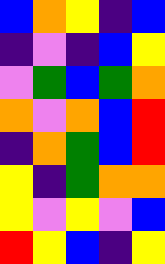[["blue", "orange", "yellow", "indigo", "blue"], ["indigo", "violet", "indigo", "blue", "yellow"], ["violet", "green", "blue", "green", "orange"], ["orange", "violet", "orange", "blue", "red"], ["indigo", "orange", "green", "blue", "red"], ["yellow", "indigo", "green", "orange", "orange"], ["yellow", "violet", "yellow", "violet", "blue"], ["red", "yellow", "blue", "indigo", "yellow"]]